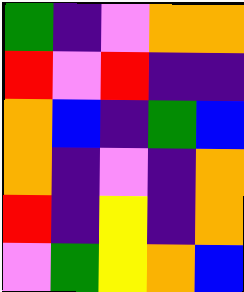[["green", "indigo", "violet", "orange", "orange"], ["red", "violet", "red", "indigo", "indigo"], ["orange", "blue", "indigo", "green", "blue"], ["orange", "indigo", "violet", "indigo", "orange"], ["red", "indigo", "yellow", "indigo", "orange"], ["violet", "green", "yellow", "orange", "blue"]]